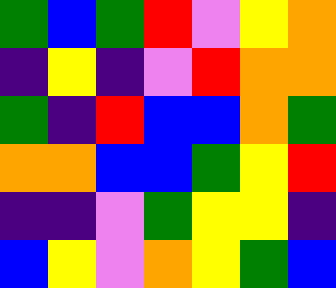[["green", "blue", "green", "red", "violet", "yellow", "orange"], ["indigo", "yellow", "indigo", "violet", "red", "orange", "orange"], ["green", "indigo", "red", "blue", "blue", "orange", "green"], ["orange", "orange", "blue", "blue", "green", "yellow", "red"], ["indigo", "indigo", "violet", "green", "yellow", "yellow", "indigo"], ["blue", "yellow", "violet", "orange", "yellow", "green", "blue"]]